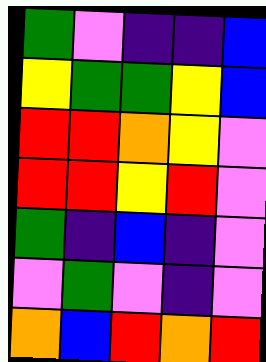[["green", "violet", "indigo", "indigo", "blue"], ["yellow", "green", "green", "yellow", "blue"], ["red", "red", "orange", "yellow", "violet"], ["red", "red", "yellow", "red", "violet"], ["green", "indigo", "blue", "indigo", "violet"], ["violet", "green", "violet", "indigo", "violet"], ["orange", "blue", "red", "orange", "red"]]